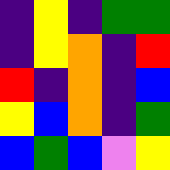[["indigo", "yellow", "indigo", "green", "green"], ["indigo", "yellow", "orange", "indigo", "red"], ["red", "indigo", "orange", "indigo", "blue"], ["yellow", "blue", "orange", "indigo", "green"], ["blue", "green", "blue", "violet", "yellow"]]